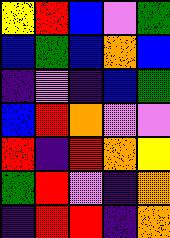[["yellow", "red", "blue", "violet", "green"], ["blue", "green", "blue", "orange", "blue"], ["indigo", "violet", "indigo", "blue", "green"], ["blue", "red", "orange", "violet", "violet"], ["red", "indigo", "red", "orange", "yellow"], ["green", "red", "violet", "indigo", "orange"], ["indigo", "red", "red", "indigo", "orange"]]